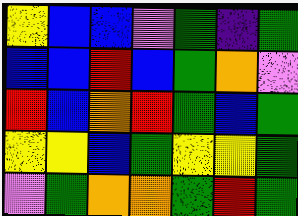[["yellow", "blue", "blue", "violet", "green", "indigo", "green"], ["blue", "blue", "red", "blue", "green", "orange", "violet"], ["red", "blue", "orange", "red", "green", "blue", "green"], ["yellow", "yellow", "blue", "green", "yellow", "yellow", "green"], ["violet", "green", "orange", "orange", "green", "red", "green"]]